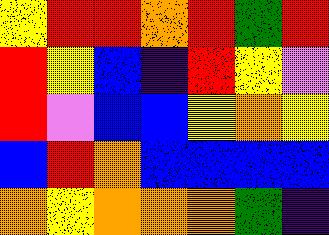[["yellow", "red", "red", "orange", "red", "green", "red"], ["red", "yellow", "blue", "indigo", "red", "yellow", "violet"], ["red", "violet", "blue", "blue", "yellow", "orange", "yellow"], ["blue", "red", "orange", "blue", "blue", "blue", "blue"], ["orange", "yellow", "orange", "orange", "orange", "green", "indigo"]]